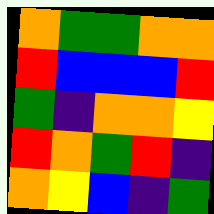[["orange", "green", "green", "orange", "orange"], ["red", "blue", "blue", "blue", "red"], ["green", "indigo", "orange", "orange", "yellow"], ["red", "orange", "green", "red", "indigo"], ["orange", "yellow", "blue", "indigo", "green"]]